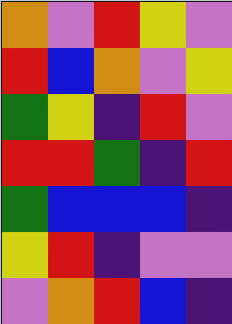[["orange", "violet", "red", "yellow", "violet"], ["red", "blue", "orange", "violet", "yellow"], ["green", "yellow", "indigo", "red", "violet"], ["red", "red", "green", "indigo", "red"], ["green", "blue", "blue", "blue", "indigo"], ["yellow", "red", "indigo", "violet", "violet"], ["violet", "orange", "red", "blue", "indigo"]]